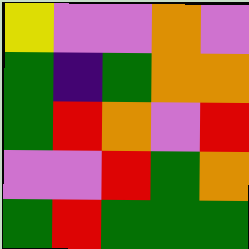[["yellow", "violet", "violet", "orange", "violet"], ["green", "indigo", "green", "orange", "orange"], ["green", "red", "orange", "violet", "red"], ["violet", "violet", "red", "green", "orange"], ["green", "red", "green", "green", "green"]]